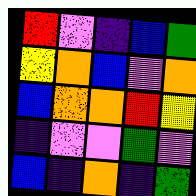[["red", "violet", "indigo", "blue", "green"], ["yellow", "orange", "blue", "violet", "orange"], ["blue", "orange", "orange", "red", "yellow"], ["indigo", "violet", "violet", "green", "violet"], ["blue", "indigo", "orange", "indigo", "green"]]